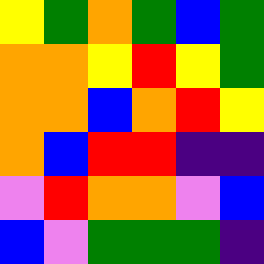[["yellow", "green", "orange", "green", "blue", "green"], ["orange", "orange", "yellow", "red", "yellow", "green"], ["orange", "orange", "blue", "orange", "red", "yellow"], ["orange", "blue", "red", "red", "indigo", "indigo"], ["violet", "red", "orange", "orange", "violet", "blue"], ["blue", "violet", "green", "green", "green", "indigo"]]